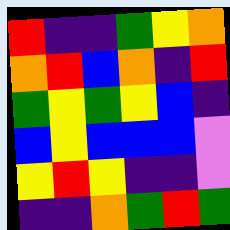[["red", "indigo", "indigo", "green", "yellow", "orange"], ["orange", "red", "blue", "orange", "indigo", "red"], ["green", "yellow", "green", "yellow", "blue", "indigo"], ["blue", "yellow", "blue", "blue", "blue", "violet"], ["yellow", "red", "yellow", "indigo", "indigo", "violet"], ["indigo", "indigo", "orange", "green", "red", "green"]]